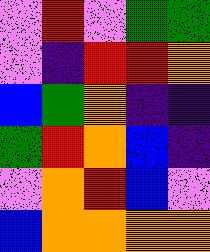[["violet", "red", "violet", "green", "green"], ["violet", "indigo", "red", "red", "orange"], ["blue", "green", "orange", "indigo", "indigo"], ["green", "red", "orange", "blue", "indigo"], ["violet", "orange", "red", "blue", "violet"], ["blue", "orange", "orange", "orange", "orange"]]